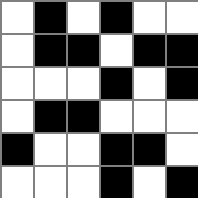[["white", "black", "white", "black", "white", "white"], ["white", "black", "black", "white", "black", "black"], ["white", "white", "white", "black", "white", "black"], ["white", "black", "black", "white", "white", "white"], ["black", "white", "white", "black", "black", "white"], ["white", "white", "white", "black", "white", "black"]]